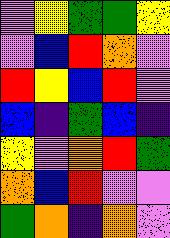[["violet", "yellow", "green", "green", "yellow"], ["violet", "blue", "red", "orange", "violet"], ["red", "yellow", "blue", "red", "violet"], ["blue", "indigo", "green", "blue", "indigo"], ["yellow", "violet", "orange", "red", "green"], ["orange", "blue", "red", "violet", "violet"], ["green", "orange", "indigo", "orange", "violet"]]